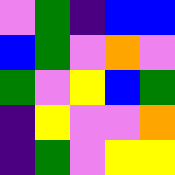[["violet", "green", "indigo", "blue", "blue"], ["blue", "green", "violet", "orange", "violet"], ["green", "violet", "yellow", "blue", "green"], ["indigo", "yellow", "violet", "violet", "orange"], ["indigo", "green", "violet", "yellow", "yellow"]]